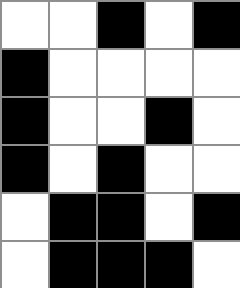[["white", "white", "black", "white", "black"], ["black", "white", "white", "white", "white"], ["black", "white", "white", "black", "white"], ["black", "white", "black", "white", "white"], ["white", "black", "black", "white", "black"], ["white", "black", "black", "black", "white"]]